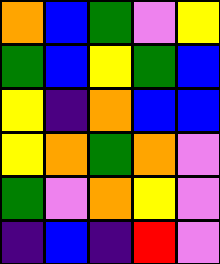[["orange", "blue", "green", "violet", "yellow"], ["green", "blue", "yellow", "green", "blue"], ["yellow", "indigo", "orange", "blue", "blue"], ["yellow", "orange", "green", "orange", "violet"], ["green", "violet", "orange", "yellow", "violet"], ["indigo", "blue", "indigo", "red", "violet"]]